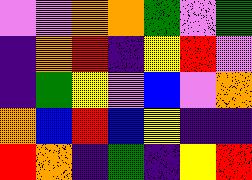[["violet", "violet", "orange", "orange", "green", "violet", "green"], ["indigo", "orange", "red", "indigo", "yellow", "red", "violet"], ["indigo", "green", "yellow", "violet", "blue", "violet", "orange"], ["orange", "blue", "red", "blue", "yellow", "indigo", "indigo"], ["red", "orange", "indigo", "green", "indigo", "yellow", "red"]]